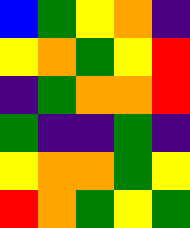[["blue", "green", "yellow", "orange", "indigo"], ["yellow", "orange", "green", "yellow", "red"], ["indigo", "green", "orange", "orange", "red"], ["green", "indigo", "indigo", "green", "indigo"], ["yellow", "orange", "orange", "green", "yellow"], ["red", "orange", "green", "yellow", "green"]]